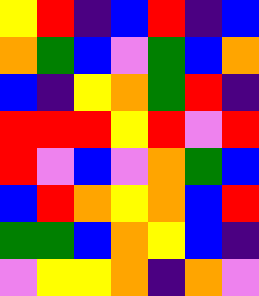[["yellow", "red", "indigo", "blue", "red", "indigo", "blue"], ["orange", "green", "blue", "violet", "green", "blue", "orange"], ["blue", "indigo", "yellow", "orange", "green", "red", "indigo"], ["red", "red", "red", "yellow", "red", "violet", "red"], ["red", "violet", "blue", "violet", "orange", "green", "blue"], ["blue", "red", "orange", "yellow", "orange", "blue", "red"], ["green", "green", "blue", "orange", "yellow", "blue", "indigo"], ["violet", "yellow", "yellow", "orange", "indigo", "orange", "violet"]]